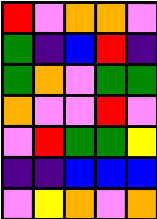[["red", "violet", "orange", "orange", "violet"], ["green", "indigo", "blue", "red", "indigo"], ["green", "orange", "violet", "green", "green"], ["orange", "violet", "violet", "red", "violet"], ["violet", "red", "green", "green", "yellow"], ["indigo", "indigo", "blue", "blue", "blue"], ["violet", "yellow", "orange", "violet", "orange"]]